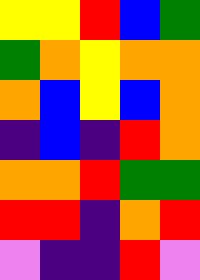[["yellow", "yellow", "red", "blue", "green"], ["green", "orange", "yellow", "orange", "orange"], ["orange", "blue", "yellow", "blue", "orange"], ["indigo", "blue", "indigo", "red", "orange"], ["orange", "orange", "red", "green", "green"], ["red", "red", "indigo", "orange", "red"], ["violet", "indigo", "indigo", "red", "violet"]]